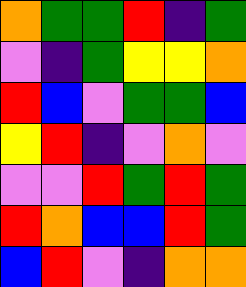[["orange", "green", "green", "red", "indigo", "green"], ["violet", "indigo", "green", "yellow", "yellow", "orange"], ["red", "blue", "violet", "green", "green", "blue"], ["yellow", "red", "indigo", "violet", "orange", "violet"], ["violet", "violet", "red", "green", "red", "green"], ["red", "orange", "blue", "blue", "red", "green"], ["blue", "red", "violet", "indigo", "orange", "orange"]]